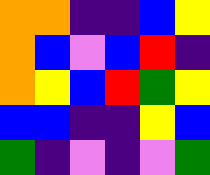[["orange", "orange", "indigo", "indigo", "blue", "yellow"], ["orange", "blue", "violet", "blue", "red", "indigo"], ["orange", "yellow", "blue", "red", "green", "yellow"], ["blue", "blue", "indigo", "indigo", "yellow", "blue"], ["green", "indigo", "violet", "indigo", "violet", "green"]]